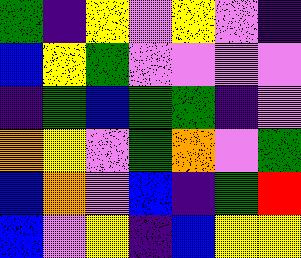[["green", "indigo", "yellow", "violet", "yellow", "violet", "indigo"], ["blue", "yellow", "green", "violet", "violet", "violet", "violet"], ["indigo", "green", "blue", "green", "green", "indigo", "violet"], ["orange", "yellow", "violet", "green", "orange", "violet", "green"], ["blue", "orange", "violet", "blue", "indigo", "green", "red"], ["blue", "violet", "yellow", "indigo", "blue", "yellow", "yellow"]]